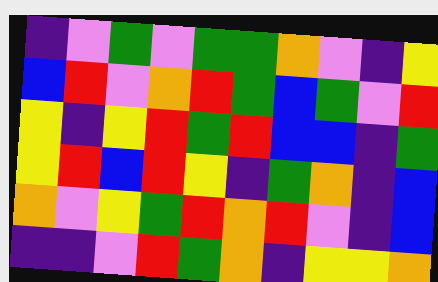[["indigo", "violet", "green", "violet", "green", "green", "orange", "violet", "indigo", "yellow"], ["blue", "red", "violet", "orange", "red", "green", "blue", "green", "violet", "red"], ["yellow", "indigo", "yellow", "red", "green", "red", "blue", "blue", "indigo", "green"], ["yellow", "red", "blue", "red", "yellow", "indigo", "green", "orange", "indigo", "blue"], ["orange", "violet", "yellow", "green", "red", "orange", "red", "violet", "indigo", "blue"], ["indigo", "indigo", "violet", "red", "green", "orange", "indigo", "yellow", "yellow", "orange"]]